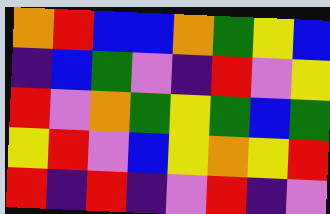[["orange", "red", "blue", "blue", "orange", "green", "yellow", "blue"], ["indigo", "blue", "green", "violet", "indigo", "red", "violet", "yellow"], ["red", "violet", "orange", "green", "yellow", "green", "blue", "green"], ["yellow", "red", "violet", "blue", "yellow", "orange", "yellow", "red"], ["red", "indigo", "red", "indigo", "violet", "red", "indigo", "violet"]]